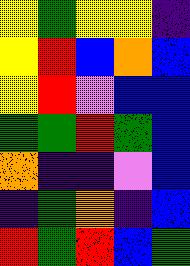[["yellow", "green", "yellow", "yellow", "indigo"], ["yellow", "red", "blue", "orange", "blue"], ["yellow", "red", "violet", "blue", "blue"], ["green", "green", "red", "green", "blue"], ["orange", "indigo", "indigo", "violet", "blue"], ["indigo", "green", "orange", "indigo", "blue"], ["red", "green", "red", "blue", "green"]]